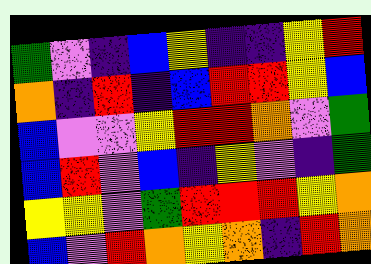[["green", "violet", "indigo", "blue", "yellow", "indigo", "indigo", "yellow", "red"], ["orange", "indigo", "red", "indigo", "blue", "red", "red", "yellow", "blue"], ["blue", "violet", "violet", "yellow", "red", "red", "orange", "violet", "green"], ["blue", "red", "violet", "blue", "indigo", "yellow", "violet", "indigo", "green"], ["yellow", "yellow", "violet", "green", "red", "red", "red", "yellow", "orange"], ["blue", "violet", "red", "orange", "yellow", "orange", "indigo", "red", "orange"]]